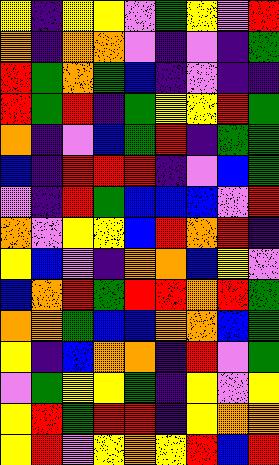[["yellow", "indigo", "yellow", "yellow", "violet", "green", "yellow", "violet", "red"], ["orange", "indigo", "orange", "orange", "violet", "indigo", "violet", "indigo", "green"], ["red", "green", "orange", "green", "blue", "indigo", "violet", "indigo", "indigo"], ["red", "green", "red", "indigo", "green", "yellow", "yellow", "red", "green"], ["orange", "indigo", "violet", "blue", "green", "red", "indigo", "green", "green"], ["blue", "indigo", "red", "red", "red", "indigo", "violet", "blue", "green"], ["violet", "indigo", "red", "green", "blue", "blue", "blue", "violet", "red"], ["orange", "violet", "yellow", "yellow", "blue", "red", "orange", "red", "indigo"], ["yellow", "blue", "violet", "indigo", "orange", "orange", "blue", "yellow", "violet"], ["blue", "orange", "red", "green", "red", "red", "orange", "red", "green"], ["orange", "orange", "green", "blue", "blue", "orange", "orange", "blue", "green"], ["yellow", "indigo", "blue", "orange", "orange", "indigo", "red", "violet", "green"], ["violet", "green", "yellow", "yellow", "green", "indigo", "yellow", "violet", "yellow"], ["yellow", "red", "green", "red", "red", "indigo", "yellow", "orange", "orange"], ["yellow", "red", "violet", "yellow", "orange", "yellow", "red", "blue", "red"]]